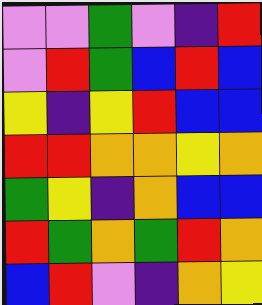[["violet", "violet", "green", "violet", "indigo", "red"], ["violet", "red", "green", "blue", "red", "blue"], ["yellow", "indigo", "yellow", "red", "blue", "blue"], ["red", "red", "orange", "orange", "yellow", "orange"], ["green", "yellow", "indigo", "orange", "blue", "blue"], ["red", "green", "orange", "green", "red", "orange"], ["blue", "red", "violet", "indigo", "orange", "yellow"]]